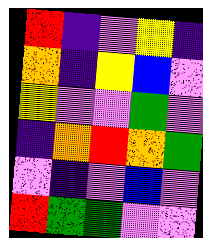[["red", "indigo", "violet", "yellow", "indigo"], ["orange", "indigo", "yellow", "blue", "violet"], ["yellow", "violet", "violet", "green", "violet"], ["indigo", "orange", "red", "orange", "green"], ["violet", "indigo", "violet", "blue", "violet"], ["red", "green", "green", "violet", "violet"]]